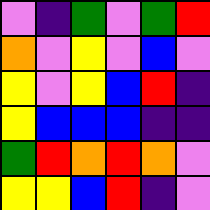[["violet", "indigo", "green", "violet", "green", "red"], ["orange", "violet", "yellow", "violet", "blue", "violet"], ["yellow", "violet", "yellow", "blue", "red", "indigo"], ["yellow", "blue", "blue", "blue", "indigo", "indigo"], ["green", "red", "orange", "red", "orange", "violet"], ["yellow", "yellow", "blue", "red", "indigo", "violet"]]